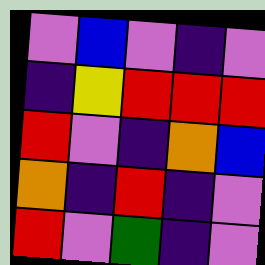[["violet", "blue", "violet", "indigo", "violet"], ["indigo", "yellow", "red", "red", "red"], ["red", "violet", "indigo", "orange", "blue"], ["orange", "indigo", "red", "indigo", "violet"], ["red", "violet", "green", "indigo", "violet"]]